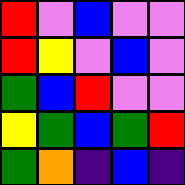[["red", "violet", "blue", "violet", "violet"], ["red", "yellow", "violet", "blue", "violet"], ["green", "blue", "red", "violet", "violet"], ["yellow", "green", "blue", "green", "red"], ["green", "orange", "indigo", "blue", "indigo"]]